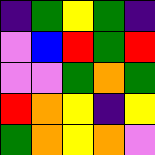[["indigo", "green", "yellow", "green", "indigo"], ["violet", "blue", "red", "green", "red"], ["violet", "violet", "green", "orange", "green"], ["red", "orange", "yellow", "indigo", "yellow"], ["green", "orange", "yellow", "orange", "violet"]]